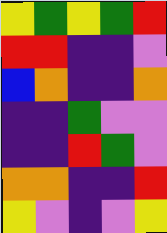[["yellow", "green", "yellow", "green", "red"], ["red", "red", "indigo", "indigo", "violet"], ["blue", "orange", "indigo", "indigo", "orange"], ["indigo", "indigo", "green", "violet", "violet"], ["indigo", "indigo", "red", "green", "violet"], ["orange", "orange", "indigo", "indigo", "red"], ["yellow", "violet", "indigo", "violet", "yellow"]]